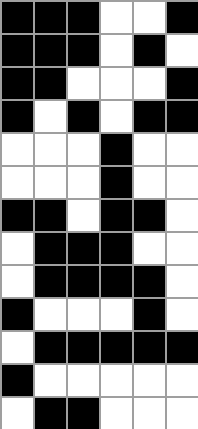[["black", "black", "black", "white", "white", "black"], ["black", "black", "black", "white", "black", "white"], ["black", "black", "white", "white", "white", "black"], ["black", "white", "black", "white", "black", "black"], ["white", "white", "white", "black", "white", "white"], ["white", "white", "white", "black", "white", "white"], ["black", "black", "white", "black", "black", "white"], ["white", "black", "black", "black", "white", "white"], ["white", "black", "black", "black", "black", "white"], ["black", "white", "white", "white", "black", "white"], ["white", "black", "black", "black", "black", "black"], ["black", "white", "white", "white", "white", "white"], ["white", "black", "black", "white", "white", "white"]]